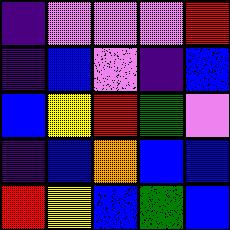[["indigo", "violet", "violet", "violet", "red"], ["indigo", "blue", "violet", "indigo", "blue"], ["blue", "yellow", "red", "green", "violet"], ["indigo", "blue", "orange", "blue", "blue"], ["red", "yellow", "blue", "green", "blue"]]